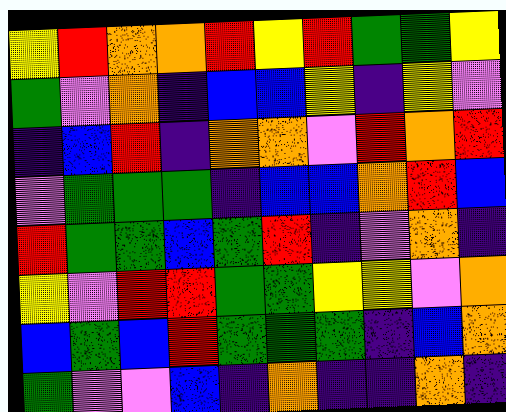[["yellow", "red", "orange", "orange", "red", "yellow", "red", "green", "green", "yellow"], ["green", "violet", "orange", "indigo", "blue", "blue", "yellow", "indigo", "yellow", "violet"], ["indigo", "blue", "red", "indigo", "orange", "orange", "violet", "red", "orange", "red"], ["violet", "green", "green", "green", "indigo", "blue", "blue", "orange", "red", "blue"], ["red", "green", "green", "blue", "green", "red", "indigo", "violet", "orange", "indigo"], ["yellow", "violet", "red", "red", "green", "green", "yellow", "yellow", "violet", "orange"], ["blue", "green", "blue", "red", "green", "green", "green", "indigo", "blue", "orange"], ["green", "violet", "violet", "blue", "indigo", "orange", "indigo", "indigo", "orange", "indigo"]]